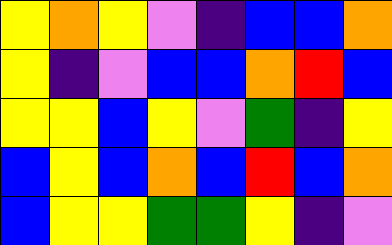[["yellow", "orange", "yellow", "violet", "indigo", "blue", "blue", "orange"], ["yellow", "indigo", "violet", "blue", "blue", "orange", "red", "blue"], ["yellow", "yellow", "blue", "yellow", "violet", "green", "indigo", "yellow"], ["blue", "yellow", "blue", "orange", "blue", "red", "blue", "orange"], ["blue", "yellow", "yellow", "green", "green", "yellow", "indigo", "violet"]]